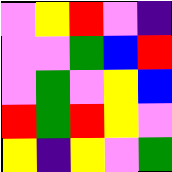[["violet", "yellow", "red", "violet", "indigo"], ["violet", "violet", "green", "blue", "red"], ["violet", "green", "violet", "yellow", "blue"], ["red", "green", "red", "yellow", "violet"], ["yellow", "indigo", "yellow", "violet", "green"]]